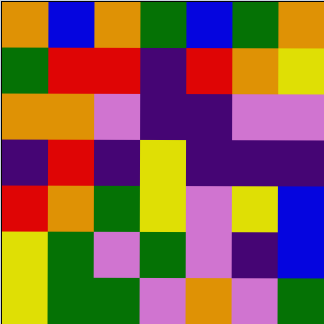[["orange", "blue", "orange", "green", "blue", "green", "orange"], ["green", "red", "red", "indigo", "red", "orange", "yellow"], ["orange", "orange", "violet", "indigo", "indigo", "violet", "violet"], ["indigo", "red", "indigo", "yellow", "indigo", "indigo", "indigo"], ["red", "orange", "green", "yellow", "violet", "yellow", "blue"], ["yellow", "green", "violet", "green", "violet", "indigo", "blue"], ["yellow", "green", "green", "violet", "orange", "violet", "green"]]